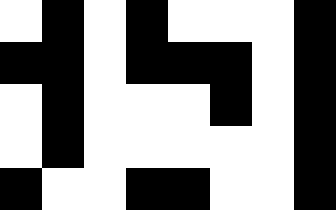[["white", "black", "white", "black", "white", "white", "white", "black"], ["black", "black", "white", "black", "black", "black", "white", "black"], ["white", "black", "white", "white", "white", "black", "white", "black"], ["white", "black", "white", "white", "white", "white", "white", "black"], ["black", "white", "white", "black", "black", "white", "white", "black"]]